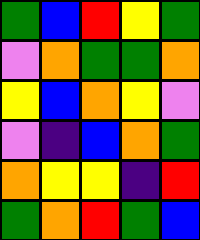[["green", "blue", "red", "yellow", "green"], ["violet", "orange", "green", "green", "orange"], ["yellow", "blue", "orange", "yellow", "violet"], ["violet", "indigo", "blue", "orange", "green"], ["orange", "yellow", "yellow", "indigo", "red"], ["green", "orange", "red", "green", "blue"]]